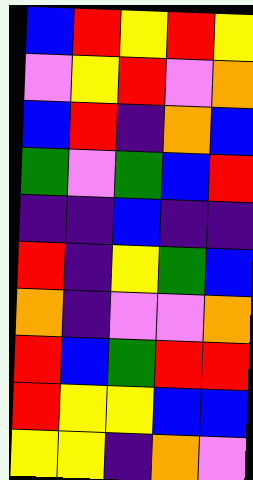[["blue", "red", "yellow", "red", "yellow"], ["violet", "yellow", "red", "violet", "orange"], ["blue", "red", "indigo", "orange", "blue"], ["green", "violet", "green", "blue", "red"], ["indigo", "indigo", "blue", "indigo", "indigo"], ["red", "indigo", "yellow", "green", "blue"], ["orange", "indigo", "violet", "violet", "orange"], ["red", "blue", "green", "red", "red"], ["red", "yellow", "yellow", "blue", "blue"], ["yellow", "yellow", "indigo", "orange", "violet"]]